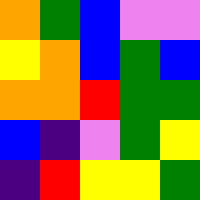[["orange", "green", "blue", "violet", "violet"], ["yellow", "orange", "blue", "green", "blue"], ["orange", "orange", "red", "green", "green"], ["blue", "indigo", "violet", "green", "yellow"], ["indigo", "red", "yellow", "yellow", "green"]]